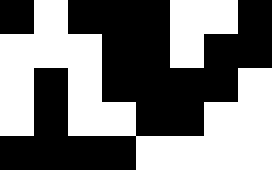[["black", "white", "black", "black", "black", "white", "white", "black"], ["white", "white", "white", "black", "black", "white", "black", "black"], ["white", "black", "white", "black", "black", "black", "black", "white"], ["white", "black", "white", "white", "black", "black", "white", "white"], ["black", "black", "black", "black", "white", "white", "white", "white"]]